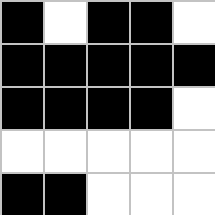[["black", "white", "black", "black", "white"], ["black", "black", "black", "black", "black"], ["black", "black", "black", "black", "white"], ["white", "white", "white", "white", "white"], ["black", "black", "white", "white", "white"]]